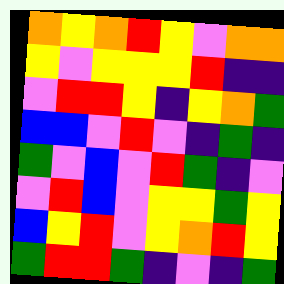[["orange", "yellow", "orange", "red", "yellow", "violet", "orange", "orange"], ["yellow", "violet", "yellow", "yellow", "yellow", "red", "indigo", "indigo"], ["violet", "red", "red", "yellow", "indigo", "yellow", "orange", "green"], ["blue", "blue", "violet", "red", "violet", "indigo", "green", "indigo"], ["green", "violet", "blue", "violet", "red", "green", "indigo", "violet"], ["violet", "red", "blue", "violet", "yellow", "yellow", "green", "yellow"], ["blue", "yellow", "red", "violet", "yellow", "orange", "red", "yellow"], ["green", "red", "red", "green", "indigo", "violet", "indigo", "green"]]